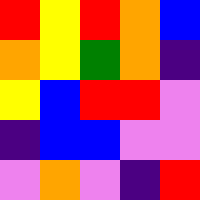[["red", "yellow", "red", "orange", "blue"], ["orange", "yellow", "green", "orange", "indigo"], ["yellow", "blue", "red", "red", "violet"], ["indigo", "blue", "blue", "violet", "violet"], ["violet", "orange", "violet", "indigo", "red"]]